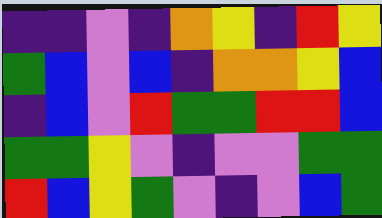[["indigo", "indigo", "violet", "indigo", "orange", "yellow", "indigo", "red", "yellow"], ["green", "blue", "violet", "blue", "indigo", "orange", "orange", "yellow", "blue"], ["indigo", "blue", "violet", "red", "green", "green", "red", "red", "blue"], ["green", "green", "yellow", "violet", "indigo", "violet", "violet", "green", "green"], ["red", "blue", "yellow", "green", "violet", "indigo", "violet", "blue", "green"]]